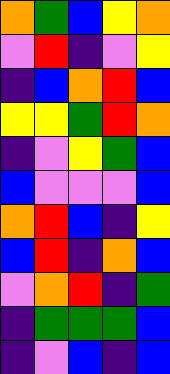[["orange", "green", "blue", "yellow", "orange"], ["violet", "red", "indigo", "violet", "yellow"], ["indigo", "blue", "orange", "red", "blue"], ["yellow", "yellow", "green", "red", "orange"], ["indigo", "violet", "yellow", "green", "blue"], ["blue", "violet", "violet", "violet", "blue"], ["orange", "red", "blue", "indigo", "yellow"], ["blue", "red", "indigo", "orange", "blue"], ["violet", "orange", "red", "indigo", "green"], ["indigo", "green", "green", "green", "blue"], ["indigo", "violet", "blue", "indigo", "blue"]]